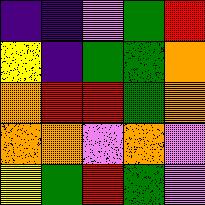[["indigo", "indigo", "violet", "green", "red"], ["yellow", "indigo", "green", "green", "orange"], ["orange", "red", "red", "green", "orange"], ["orange", "orange", "violet", "orange", "violet"], ["yellow", "green", "red", "green", "violet"]]